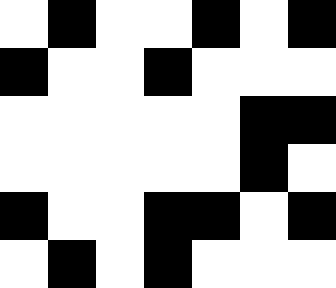[["white", "black", "white", "white", "black", "white", "black"], ["black", "white", "white", "black", "white", "white", "white"], ["white", "white", "white", "white", "white", "black", "black"], ["white", "white", "white", "white", "white", "black", "white"], ["black", "white", "white", "black", "black", "white", "black"], ["white", "black", "white", "black", "white", "white", "white"]]